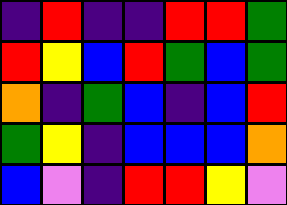[["indigo", "red", "indigo", "indigo", "red", "red", "green"], ["red", "yellow", "blue", "red", "green", "blue", "green"], ["orange", "indigo", "green", "blue", "indigo", "blue", "red"], ["green", "yellow", "indigo", "blue", "blue", "blue", "orange"], ["blue", "violet", "indigo", "red", "red", "yellow", "violet"]]